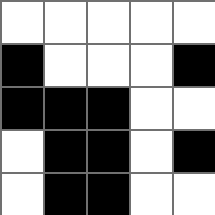[["white", "white", "white", "white", "white"], ["black", "white", "white", "white", "black"], ["black", "black", "black", "white", "white"], ["white", "black", "black", "white", "black"], ["white", "black", "black", "white", "white"]]